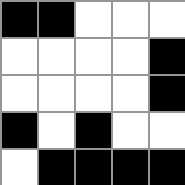[["black", "black", "white", "white", "white"], ["white", "white", "white", "white", "black"], ["white", "white", "white", "white", "black"], ["black", "white", "black", "white", "white"], ["white", "black", "black", "black", "black"]]